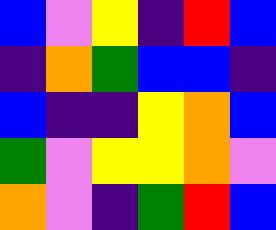[["blue", "violet", "yellow", "indigo", "red", "blue"], ["indigo", "orange", "green", "blue", "blue", "indigo"], ["blue", "indigo", "indigo", "yellow", "orange", "blue"], ["green", "violet", "yellow", "yellow", "orange", "violet"], ["orange", "violet", "indigo", "green", "red", "blue"]]